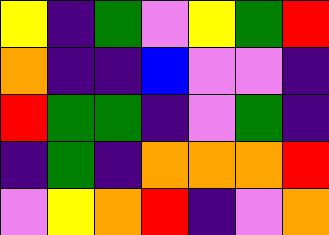[["yellow", "indigo", "green", "violet", "yellow", "green", "red"], ["orange", "indigo", "indigo", "blue", "violet", "violet", "indigo"], ["red", "green", "green", "indigo", "violet", "green", "indigo"], ["indigo", "green", "indigo", "orange", "orange", "orange", "red"], ["violet", "yellow", "orange", "red", "indigo", "violet", "orange"]]